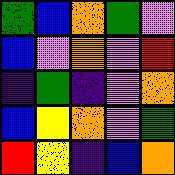[["green", "blue", "orange", "green", "violet"], ["blue", "violet", "orange", "violet", "red"], ["indigo", "green", "indigo", "violet", "orange"], ["blue", "yellow", "orange", "violet", "green"], ["red", "yellow", "indigo", "blue", "orange"]]